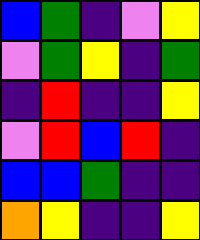[["blue", "green", "indigo", "violet", "yellow"], ["violet", "green", "yellow", "indigo", "green"], ["indigo", "red", "indigo", "indigo", "yellow"], ["violet", "red", "blue", "red", "indigo"], ["blue", "blue", "green", "indigo", "indigo"], ["orange", "yellow", "indigo", "indigo", "yellow"]]